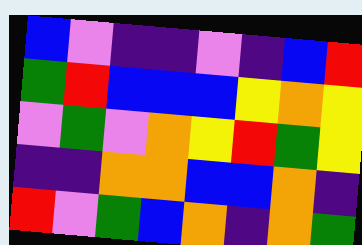[["blue", "violet", "indigo", "indigo", "violet", "indigo", "blue", "red"], ["green", "red", "blue", "blue", "blue", "yellow", "orange", "yellow"], ["violet", "green", "violet", "orange", "yellow", "red", "green", "yellow"], ["indigo", "indigo", "orange", "orange", "blue", "blue", "orange", "indigo"], ["red", "violet", "green", "blue", "orange", "indigo", "orange", "green"]]